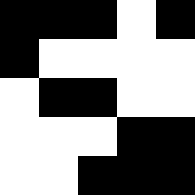[["black", "black", "black", "white", "black"], ["black", "white", "white", "white", "white"], ["white", "black", "black", "white", "white"], ["white", "white", "white", "black", "black"], ["white", "white", "black", "black", "black"]]